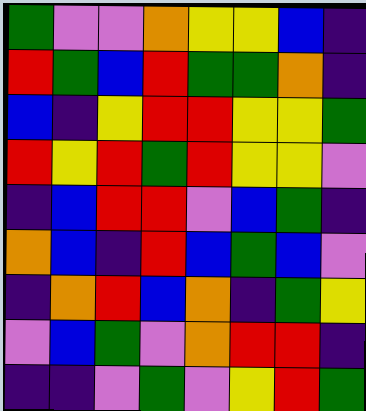[["green", "violet", "violet", "orange", "yellow", "yellow", "blue", "indigo"], ["red", "green", "blue", "red", "green", "green", "orange", "indigo"], ["blue", "indigo", "yellow", "red", "red", "yellow", "yellow", "green"], ["red", "yellow", "red", "green", "red", "yellow", "yellow", "violet"], ["indigo", "blue", "red", "red", "violet", "blue", "green", "indigo"], ["orange", "blue", "indigo", "red", "blue", "green", "blue", "violet"], ["indigo", "orange", "red", "blue", "orange", "indigo", "green", "yellow"], ["violet", "blue", "green", "violet", "orange", "red", "red", "indigo"], ["indigo", "indigo", "violet", "green", "violet", "yellow", "red", "green"]]